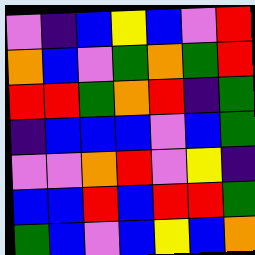[["violet", "indigo", "blue", "yellow", "blue", "violet", "red"], ["orange", "blue", "violet", "green", "orange", "green", "red"], ["red", "red", "green", "orange", "red", "indigo", "green"], ["indigo", "blue", "blue", "blue", "violet", "blue", "green"], ["violet", "violet", "orange", "red", "violet", "yellow", "indigo"], ["blue", "blue", "red", "blue", "red", "red", "green"], ["green", "blue", "violet", "blue", "yellow", "blue", "orange"]]